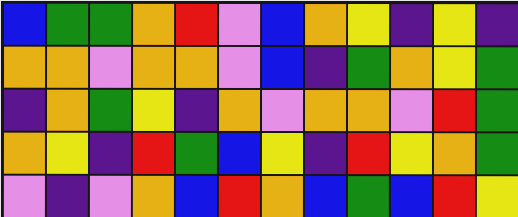[["blue", "green", "green", "orange", "red", "violet", "blue", "orange", "yellow", "indigo", "yellow", "indigo"], ["orange", "orange", "violet", "orange", "orange", "violet", "blue", "indigo", "green", "orange", "yellow", "green"], ["indigo", "orange", "green", "yellow", "indigo", "orange", "violet", "orange", "orange", "violet", "red", "green"], ["orange", "yellow", "indigo", "red", "green", "blue", "yellow", "indigo", "red", "yellow", "orange", "green"], ["violet", "indigo", "violet", "orange", "blue", "red", "orange", "blue", "green", "blue", "red", "yellow"]]